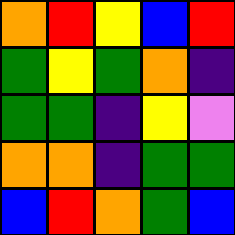[["orange", "red", "yellow", "blue", "red"], ["green", "yellow", "green", "orange", "indigo"], ["green", "green", "indigo", "yellow", "violet"], ["orange", "orange", "indigo", "green", "green"], ["blue", "red", "orange", "green", "blue"]]